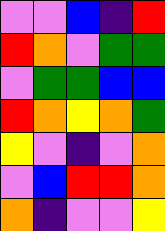[["violet", "violet", "blue", "indigo", "red"], ["red", "orange", "violet", "green", "green"], ["violet", "green", "green", "blue", "blue"], ["red", "orange", "yellow", "orange", "green"], ["yellow", "violet", "indigo", "violet", "orange"], ["violet", "blue", "red", "red", "orange"], ["orange", "indigo", "violet", "violet", "yellow"]]